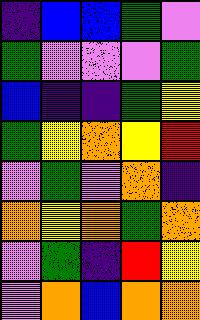[["indigo", "blue", "blue", "green", "violet"], ["green", "violet", "violet", "violet", "green"], ["blue", "indigo", "indigo", "green", "yellow"], ["green", "yellow", "orange", "yellow", "red"], ["violet", "green", "violet", "orange", "indigo"], ["orange", "yellow", "orange", "green", "orange"], ["violet", "green", "indigo", "red", "yellow"], ["violet", "orange", "blue", "orange", "orange"]]